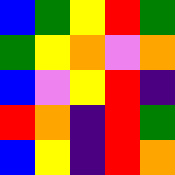[["blue", "green", "yellow", "red", "green"], ["green", "yellow", "orange", "violet", "orange"], ["blue", "violet", "yellow", "red", "indigo"], ["red", "orange", "indigo", "red", "green"], ["blue", "yellow", "indigo", "red", "orange"]]